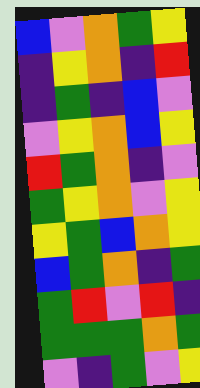[["blue", "violet", "orange", "green", "yellow"], ["indigo", "yellow", "orange", "indigo", "red"], ["indigo", "green", "indigo", "blue", "violet"], ["violet", "yellow", "orange", "blue", "yellow"], ["red", "green", "orange", "indigo", "violet"], ["green", "yellow", "orange", "violet", "yellow"], ["yellow", "green", "blue", "orange", "yellow"], ["blue", "green", "orange", "indigo", "green"], ["green", "red", "violet", "red", "indigo"], ["green", "green", "green", "orange", "green"], ["violet", "indigo", "green", "violet", "yellow"]]